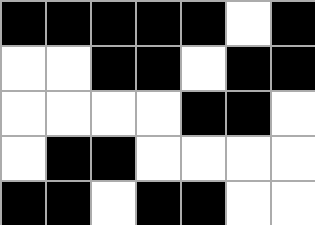[["black", "black", "black", "black", "black", "white", "black"], ["white", "white", "black", "black", "white", "black", "black"], ["white", "white", "white", "white", "black", "black", "white"], ["white", "black", "black", "white", "white", "white", "white"], ["black", "black", "white", "black", "black", "white", "white"]]